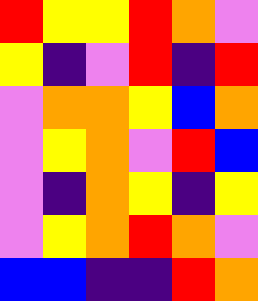[["red", "yellow", "yellow", "red", "orange", "violet"], ["yellow", "indigo", "violet", "red", "indigo", "red"], ["violet", "orange", "orange", "yellow", "blue", "orange"], ["violet", "yellow", "orange", "violet", "red", "blue"], ["violet", "indigo", "orange", "yellow", "indigo", "yellow"], ["violet", "yellow", "orange", "red", "orange", "violet"], ["blue", "blue", "indigo", "indigo", "red", "orange"]]